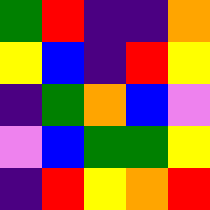[["green", "red", "indigo", "indigo", "orange"], ["yellow", "blue", "indigo", "red", "yellow"], ["indigo", "green", "orange", "blue", "violet"], ["violet", "blue", "green", "green", "yellow"], ["indigo", "red", "yellow", "orange", "red"]]